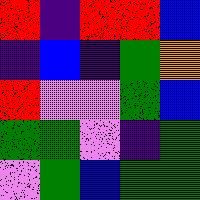[["red", "indigo", "red", "red", "blue"], ["indigo", "blue", "indigo", "green", "orange"], ["red", "violet", "violet", "green", "blue"], ["green", "green", "violet", "indigo", "green"], ["violet", "green", "blue", "green", "green"]]